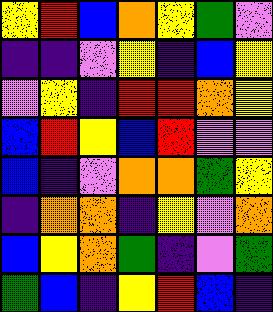[["yellow", "red", "blue", "orange", "yellow", "green", "violet"], ["indigo", "indigo", "violet", "yellow", "indigo", "blue", "yellow"], ["violet", "yellow", "indigo", "red", "red", "orange", "yellow"], ["blue", "red", "yellow", "blue", "red", "violet", "violet"], ["blue", "indigo", "violet", "orange", "orange", "green", "yellow"], ["indigo", "orange", "orange", "indigo", "yellow", "violet", "orange"], ["blue", "yellow", "orange", "green", "indigo", "violet", "green"], ["green", "blue", "indigo", "yellow", "red", "blue", "indigo"]]